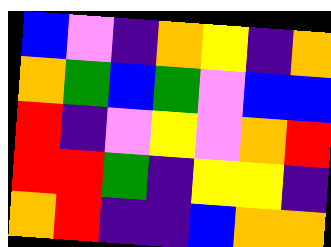[["blue", "violet", "indigo", "orange", "yellow", "indigo", "orange"], ["orange", "green", "blue", "green", "violet", "blue", "blue"], ["red", "indigo", "violet", "yellow", "violet", "orange", "red"], ["red", "red", "green", "indigo", "yellow", "yellow", "indigo"], ["orange", "red", "indigo", "indigo", "blue", "orange", "orange"]]